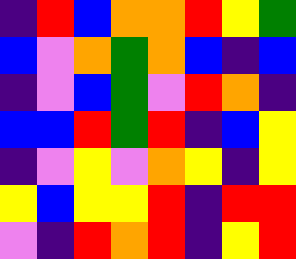[["indigo", "red", "blue", "orange", "orange", "red", "yellow", "green"], ["blue", "violet", "orange", "green", "orange", "blue", "indigo", "blue"], ["indigo", "violet", "blue", "green", "violet", "red", "orange", "indigo"], ["blue", "blue", "red", "green", "red", "indigo", "blue", "yellow"], ["indigo", "violet", "yellow", "violet", "orange", "yellow", "indigo", "yellow"], ["yellow", "blue", "yellow", "yellow", "red", "indigo", "red", "red"], ["violet", "indigo", "red", "orange", "red", "indigo", "yellow", "red"]]